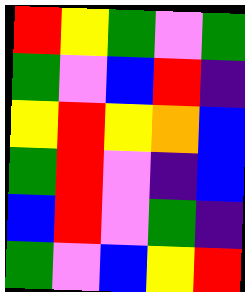[["red", "yellow", "green", "violet", "green"], ["green", "violet", "blue", "red", "indigo"], ["yellow", "red", "yellow", "orange", "blue"], ["green", "red", "violet", "indigo", "blue"], ["blue", "red", "violet", "green", "indigo"], ["green", "violet", "blue", "yellow", "red"]]